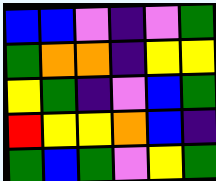[["blue", "blue", "violet", "indigo", "violet", "green"], ["green", "orange", "orange", "indigo", "yellow", "yellow"], ["yellow", "green", "indigo", "violet", "blue", "green"], ["red", "yellow", "yellow", "orange", "blue", "indigo"], ["green", "blue", "green", "violet", "yellow", "green"]]